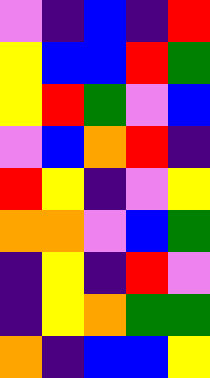[["violet", "indigo", "blue", "indigo", "red"], ["yellow", "blue", "blue", "red", "green"], ["yellow", "red", "green", "violet", "blue"], ["violet", "blue", "orange", "red", "indigo"], ["red", "yellow", "indigo", "violet", "yellow"], ["orange", "orange", "violet", "blue", "green"], ["indigo", "yellow", "indigo", "red", "violet"], ["indigo", "yellow", "orange", "green", "green"], ["orange", "indigo", "blue", "blue", "yellow"]]